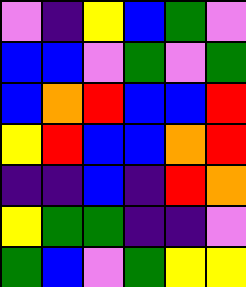[["violet", "indigo", "yellow", "blue", "green", "violet"], ["blue", "blue", "violet", "green", "violet", "green"], ["blue", "orange", "red", "blue", "blue", "red"], ["yellow", "red", "blue", "blue", "orange", "red"], ["indigo", "indigo", "blue", "indigo", "red", "orange"], ["yellow", "green", "green", "indigo", "indigo", "violet"], ["green", "blue", "violet", "green", "yellow", "yellow"]]